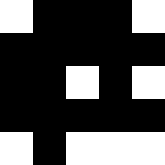[["white", "black", "black", "black", "white"], ["black", "black", "black", "black", "black"], ["black", "black", "white", "black", "white"], ["black", "black", "black", "black", "black"], ["white", "black", "white", "white", "white"]]